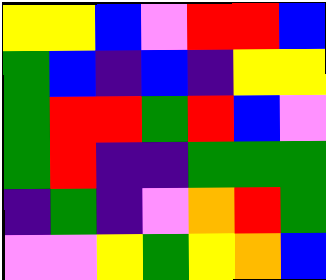[["yellow", "yellow", "blue", "violet", "red", "red", "blue"], ["green", "blue", "indigo", "blue", "indigo", "yellow", "yellow"], ["green", "red", "red", "green", "red", "blue", "violet"], ["green", "red", "indigo", "indigo", "green", "green", "green"], ["indigo", "green", "indigo", "violet", "orange", "red", "green"], ["violet", "violet", "yellow", "green", "yellow", "orange", "blue"]]